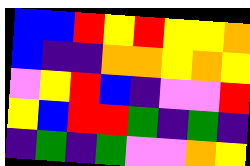[["blue", "blue", "red", "yellow", "red", "yellow", "yellow", "orange"], ["blue", "indigo", "indigo", "orange", "orange", "yellow", "orange", "yellow"], ["violet", "yellow", "red", "blue", "indigo", "violet", "violet", "red"], ["yellow", "blue", "red", "red", "green", "indigo", "green", "indigo"], ["indigo", "green", "indigo", "green", "violet", "violet", "orange", "yellow"]]